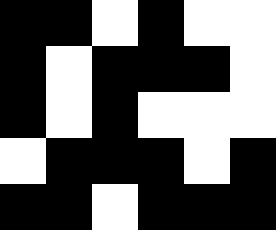[["black", "black", "white", "black", "white", "white"], ["black", "white", "black", "black", "black", "white"], ["black", "white", "black", "white", "white", "white"], ["white", "black", "black", "black", "white", "black"], ["black", "black", "white", "black", "black", "black"]]